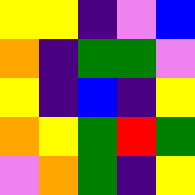[["yellow", "yellow", "indigo", "violet", "blue"], ["orange", "indigo", "green", "green", "violet"], ["yellow", "indigo", "blue", "indigo", "yellow"], ["orange", "yellow", "green", "red", "green"], ["violet", "orange", "green", "indigo", "yellow"]]